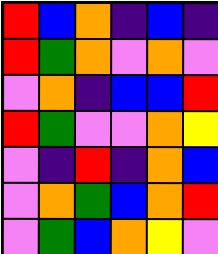[["red", "blue", "orange", "indigo", "blue", "indigo"], ["red", "green", "orange", "violet", "orange", "violet"], ["violet", "orange", "indigo", "blue", "blue", "red"], ["red", "green", "violet", "violet", "orange", "yellow"], ["violet", "indigo", "red", "indigo", "orange", "blue"], ["violet", "orange", "green", "blue", "orange", "red"], ["violet", "green", "blue", "orange", "yellow", "violet"]]